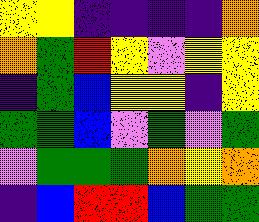[["yellow", "yellow", "indigo", "indigo", "indigo", "indigo", "orange"], ["orange", "green", "red", "yellow", "violet", "yellow", "yellow"], ["indigo", "green", "blue", "yellow", "yellow", "indigo", "yellow"], ["green", "green", "blue", "violet", "green", "violet", "green"], ["violet", "green", "green", "green", "orange", "yellow", "orange"], ["indigo", "blue", "red", "red", "blue", "green", "green"]]